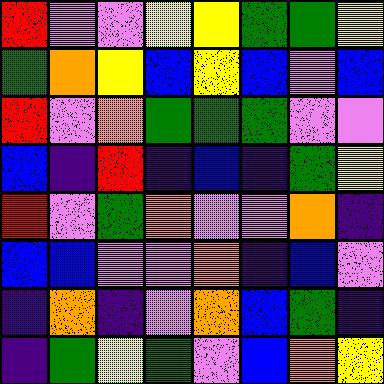[["red", "violet", "violet", "yellow", "yellow", "green", "green", "yellow"], ["green", "orange", "yellow", "blue", "yellow", "blue", "violet", "blue"], ["red", "violet", "orange", "green", "green", "green", "violet", "violet"], ["blue", "indigo", "red", "indigo", "blue", "indigo", "green", "yellow"], ["red", "violet", "green", "orange", "violet", "violet", "orange", "indigo"], ["blue", "blue", "violet", "violet", "orange", "indigo", "blue", "violet"], ["indigo", "orange", "indigo", "violet", "orange", "blue", "green", "indigo"], ["indigo", "green", "yellow", "green", "violet", "blue", "orange", "yellow"]]